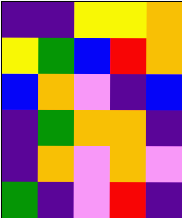[["indigo", "indigo", "yellow", "yellow", "orange"], ["yellow", "green", "blue", "red", "orange"], ["blue", "orange", "violet", "indigo", "blue"], ["indigo", "green", "orange", "orange", "indigo"], ["indigo", "orange", "violet", "orange", "violet"], ["green", "indigo", "violet", "red", "indigo"]]